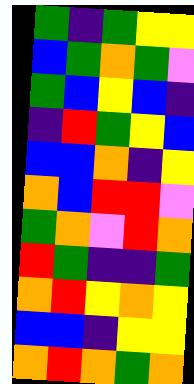[["green", "indigo", "green", "yellow", "yellow"], ["blue", "green", "orange", "green", "violet"], ["green", "blue", "yellow", "blue", "indigo"], ["indigo", "red", "green", "yellow", "blue"], ["blue", "blue", "orange", "indigo", "yellow"], ["orange", "blue", "red", "red", "violet"], ["green", "orange", "violet", "red", "orange"], ["red", "green", "indigo", "indigo", "green"], ["orange", "red", "yellow", "orange", "yellow"], ["blue", "blue", "indigo", "yellow", "yellow"], ["orange", "red", "orange", "green", "orange"]]